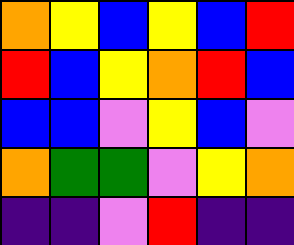[["orange", "yellow", "blue", "yellow", "blue", "red"], ["red", "blue", "yellow", "orange", "red", "blue"], ["blue", "blue", "violet", "yellow", "blue", "violet"], ["orange", "green", "green", "violet", "yellow", "orange"], ["indigo", "indigo", "violet", "red", "indigo", "indigo"]]